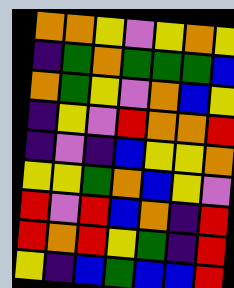[["orange", "orange", "yellow", "violet", "yellow", "orange", "yellow"], ["indigo", "green", "orange", "green", "green", "green", "blue"], ["orange", "green", "yellow", "violet", "orange", "blue", "yellow"], ["indigo", "yellow", "violet", "red", "orange", "orange", "red"], ["indigo", "violet", "indigo", "blue", "yellow", "yellow", "orange"], ["yellow", "yellow", "green", "orange", "blue", "yellow", "violet"], ["red", "violet", "red", "blue", "orange", "indigo", "red"], ["red", "orange", "red", "yellow", "green", "indigo", "red"], ["yellow", "indigo", "blue", "green", "blue", "blue", "red"]]